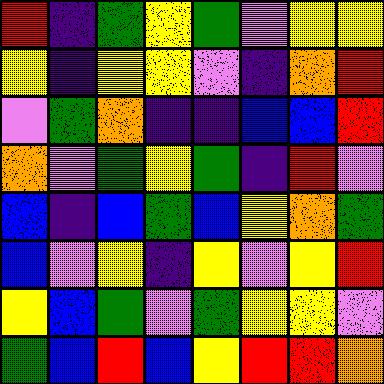[["red", "indigo", "green", "yellow", "green", "violet", "yellow", "yellow"], ["yellow", "indigo", "yellow", "yellow", "violet", "indigo", "orange", "red"], ["violet", "green", "orange", "indigo", "indigo", "blue", "blue", "red"], ["orange", "violet", "green", "yellow", "green", "indigo", "red", "violet"], ["blue", "indigo", "blue", "green", "blue", "yellow", "orange", "green"], ["blue", "violet", "yellow", "indigo", "yellow", "violet", "yellow", "red"], ["yellow", "blue", "green", "violet", "green", "yellow", "yellow", "violet"], ["green", "blue", "red", "blue", "yellow", "red", "red", "orange"]]